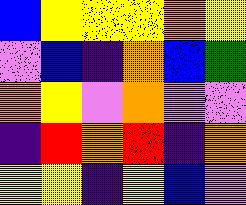[["blue", "yellow", "yellow", "yellow", "orange", "yellow"], ["violet", "blue", "indigo", "orange", "blue", "green"], ["orange", "yellow", "violet", "orange", "violet", "violet"], ["indigo", "red", "orange", "red", "indigo", "orange"], ["yellow", "yellow", "indigo", "yellow", "blue", "violet"]]